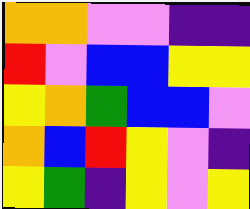[["orange", "orange", "violet", "violet", "indigo", "indigo"], ["red", "violet", "blue", "blue", "yellow", "yellow"], ["yellow", "orange", "green", "blue", "blue", "violet"], ["orange", "blue", "red", "yellow", "violet", "indigo"], ["yellow", "green", "indigo", "yellow", "violet", "yellow"]]